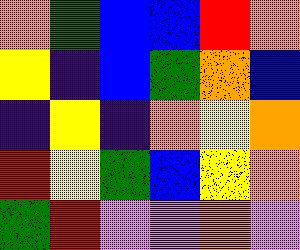[["orange", "green", "blue", "blue", "red", "orange"], ["yellow", "indigo", "blue", "green", "orange", "blue"], ["indigo", "yellow", "indigo", "orange", "yellow", "orange"], ["red", "yellow", "green", "blue", "yellow", "orange"], ["green", "red", "violet", "violet", "orange", "violet"]]